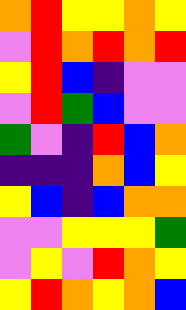[["orange", "red", "yellow", "yellow", "orange", "yellow"], ["violet", "red", "orange", "red", "orange", "red"], ["yellow", "red", "blue", "indigo", "violet", "violet"], ["violet", "red", "green", "blue", "violet", "violet"], ["green", "violet", "indigo", "red", "blue", "orange"], ["indigo", "indigo", "indigo", "orange", "blue", "yellow"], ["yellow", "blue", "indigo", "blue", "orange", "orange"], ["violet", "violet", "yellow", "yellow", "yellow", "green"], ["violet", "yellow", "violet", "red", "orange", "yellow"], ["yellow", "red", "orange", "yellow", "orange", "blue"]]